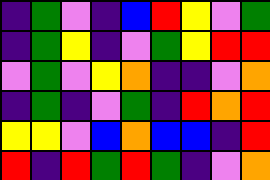[["indigo", "green", "violet", "indigo", "blue", "red", "yellow", "violet", "green"], ["indigo", "green", "yellow", "indigo", "violet", "green", "yellow", "red", "red"], ["violet", "green", "violet", "yellow", "orange", "indigo", "indigo", "violet", "orange"], ["indigo", "green", "indigo", "violet", "green", "indigo", "red", "orange", "red"], ["yellow", "yellow", "violet", "blue", "orange", "blue", "blue", "indigo", "red"], ["red", "indigo", "red", "green", "red", "green", "indigo", "violet", "orange"]]